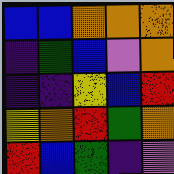[["blue", "blue", "orange", "orange", "orange"], ["indigo", "green", "blue", "violet", "orange"], ["indigo", "indigo", "yellow", "blue", "red"], ["yellow", "orange", "red", "green", "orange"], ["red", "blue", "green", "indigo", "violet"]]